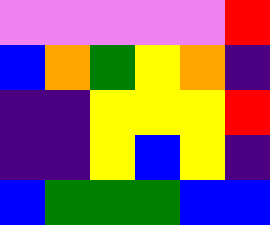[["violet", "violet", "violet", "violet", "violet", "red"], ["blue", "orange", "green", "yellow", "orange", "indigo"], ["indigo", "indigo", "yellow", "yellow", "yellow", "red"], ["indigo", "indigo", "yellow", "blue", "yellow", "indigo"], ["blue", "green", "green", "green", "blue", "blue"]]